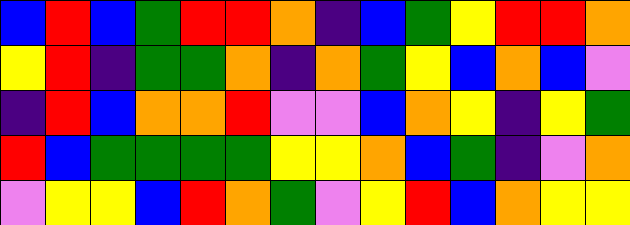[["blue", "red", "blue", "green", "red", "red", "orange", "indigo", "blue", "green", "yellow", "red", "red", "orange"], ["yellow", "red", "indigo", "green", "green", "orange", "indigo", "orange", "green", "yellow", "blue", "orange", "blue", "violet"], ["indigo", "red", "blue", "orange", "orange", "red", "violet", "violet", "blue", "orange", "yellow", "indigo", "yellow", "green"], ["red", "blue", "green", "green", "green", "green", "yellow", "yellow", "orange", "blue", "green", "indigo", "violet", "orange"], ["violet", "yellow", "yellow", "blue", "red", "orange", "green", "violet", "yellow", "red", "blue", "orange", "yellow", "yellow"]]